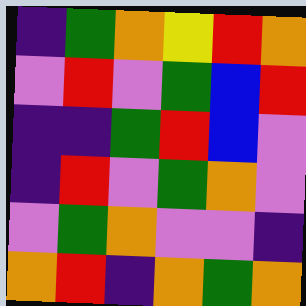[["indigo", "green", "orange", "yellow", "red", "orange"], ["violet", "red", "violet", "green", "blue", "red"], ["indigo", "indigo", "green", "red", "blue", "violet"], ["indigo", "red", "violet", "green", "orange", "violet"], ["violet", "green", "orange", "violet", "violet", "indigo"], ["orange", "red", "indigo", "orange", "green", "orange"]]